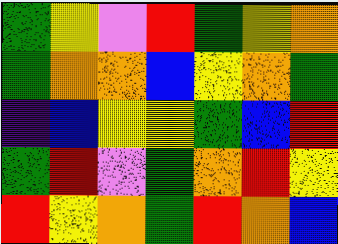[["green", "yellow", "violet", "red", "green", "yellow", "orange"], ["green", "orange", "orange", "blue", "yellow", "orange", "green"], ["indigo", "blue", "yellow", "yellow", "green", "blue", "red"], ["green", "red", "violet", "green", "orange", "red", "yellow"], ["red", "yellow", "orange", "green", "red", "orange", "blue"]]